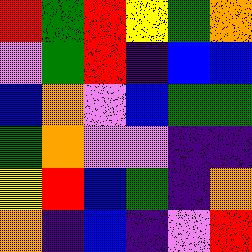[["red", "green", "red", "yellow", "green", "orange"], ["violet", "green", "red", "indigo", "blue", "blue"], ["blue", "orange", "violet", "blue", "green", "green"], ["green", "orange", "violet", "violet", "indigo", "indigo"], ["yellow", "red", "blue", "green", "indigo", "orange"], ["orange", "indigo", "blue", "indigo", "violet", "red"]]